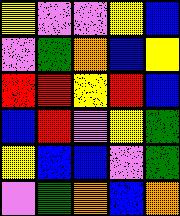[["yellow", "violet", "violet", "yellow", "blue"], ["violet", "green", "orange", "blue", "yellow"], ["red", "red", "yellow", "red", "blue"], ["blue", "red", "violet", "yellow", "green"], ["yellow", "blue", "blue", "violet", "green"], ["violet", "green", "orange", "blue", "orange"]]